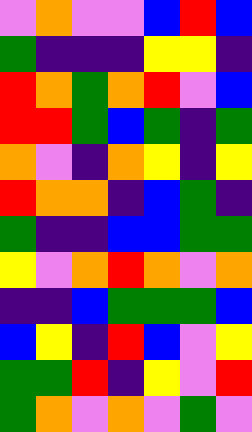[["violet", "orange", "violet", "violet", "blue", "red", "blue"], ["green", "indigo", "indigo", "indigo", "yellow", "yellow", "indigo"], ["red", "orange", "green", "orange", "red", "violet", "blue"], ["red", "red", "green", "blue", "green", "indigo", "green"], ["orange", "violet", "indigo", "orange", "yellow", "indigo", "yellow"], ["red", "orange", "orange", "indigo", "blue", "green", "indigo"], ["green", "indigo", "indigo", "blue", "blue", "green", "green"], ["yellow", "violet", "orange", "red", "orange", "violet", "orange"], ["indigo", "indigo", "blue", "green", "green", "green", "blue"], ["blue", "yellow", "indigo", "red", "blue", "violet", "yellow"], ["green", "green", "red", "indigo", "yellow", "violet", "red"], ["green", "orange", "violet", "orange", "violet", "green", "violet"]]